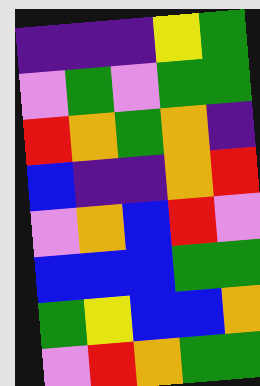[["indigo", "indigo", "indigo", "yellow", "green"], ["violet", "green", "violet", "green", "green"], ["red", "orange", "green", "orange", "indigo"], ["blue", "indigo", "indigo", "orange", "red"], ["violet", "orange", "blue", "red", "violet"], ["blue", "blue", "blue", "green", "green"], ["green", "yellow", "blue", "blue", "orange"], ["violet", "red", "orange", "green", "green"]]